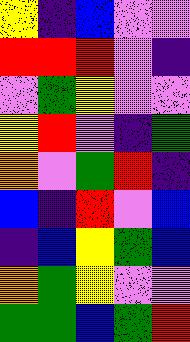[["yellow", "indigo", "blue", "violet", "violet"], ["red", "red", "red", "violet", "indigo"], ["violet", "green", "yellow", "violet", "violet"], ["yellow", "red", "violet", "indigo", "green"], ["orange", "violet", "green", "red", "indigo"], ["blue", "indigo", "red", "violet", "blue"], ["indigo", "blue", "yellow", "green", "blue"], ["orange", "green", "yellow", "violet", "violet"], ["green", "green", "blue", "green", "red"]]